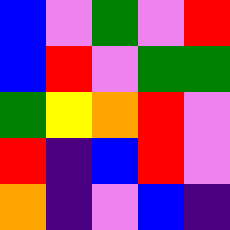[["blue", "violet", "green", "violet", "red"], ["blue", "red", "violet", "green", "green"], ["green", "yellow", "orange", "red", "violet"], ["red", "indigo", "blue", "red", "violet"], ["orange", "indigo", "violet", "blue", "indigo"]]